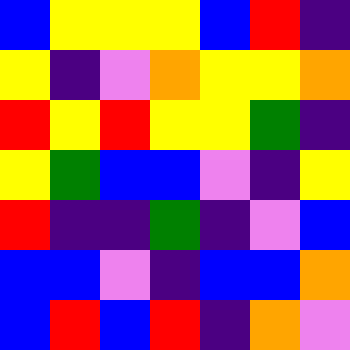[["blue", "yellow", "yellow", "yellow", "blue", "red", "indigo"], ["yellow", "indigo", "violet", "orange", "yellow", "yellow", "orange"], ["red", "yellow", "red", "yellow", "yellow", "green", "indigo"], ["yellow", "green", "blue", "blue", "violet", "indigo", "yellow"], ["red", "indigo", "indigo", "green", "indigo", "violet", "blue"], ["blue", "blue", "violet", "indigo", "blue", "blue", "orange"], ["blue", "red", "blue", "red", "indigo", "orange", "violet"]]